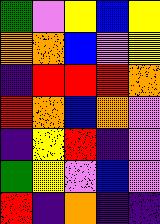[["green", "violet", "yellow", "blue", "yellow"], ["orange", "orange", "blue", "violet", "yellow"], ["indigo", "red", "red", "red", "orange"], ["red", "orange", "blue", "orange", "violet"], ["indigo", "yellow", "red", "indigo", "violet"], ["green", "yellow", "violet", "blue", "violet"], ["red", "indigo", "orange", "indigo", "indigo"]]